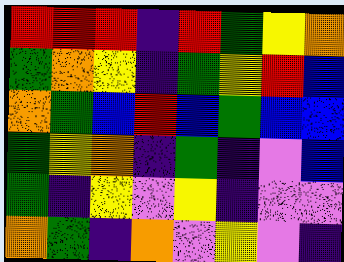[["red", "red", "red", "indigo", "red", "green", "yellow", "orange"], ["green", "orange", "yellow", "indigo", "green", "yellow", "red", "blue"], ["orange", "green", "blue", "red", "blue", "green", "blue", "blue"], ["green", "yellow", "orange", "indigo", "green", "indigo", "violet", "blue"], ["green", "indigo", "yellow", "violet", "yellow", "indigo", "violet", "violet"], ["orange", "green", "indigo", "orange", "violet", "yellow", "violet", "indigo"]]